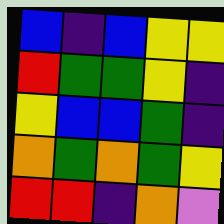[["blue", "indigo", "blue", "yellow", "yellow"], ["red", "green", "green", "yellow", "indigo"], ["yellow", "blue", "blue", "green", "indigo"], ["orange", "green", "orange", "green", "yellow"], ["red", "red", "indigo", "orange", "violet"]]